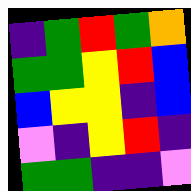[["indigo", "green", "red", "green", "orange"], ["green", "green", "yellow", "red", "blue"], ["blue", "yellow", "yellow", "indigo", "blue"], ["violet", "indigo", "yellow", "red", "indigo"], ["green", "green", "indigo", "indigo", "violet"]]